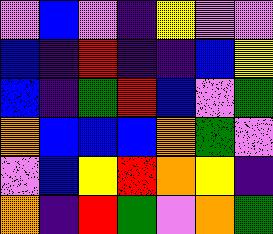[["violet", "blue", "violet", "indigo", "yellow", "violet", "violet"], ["blue", "indigo", "red", "indigo", "indigo", "blue", "yellow"], ["blue", "indigo", "green", "red", "blue", "violet", "green"], ["orange", "blue", "blue", "blue", "orange", "green", "violet"], ["violet", "blue", "yellow", "red", "orange", "yellow", "indigo"], ["orange", "indigo", "red", "green", "violet", "orange", "green"]]